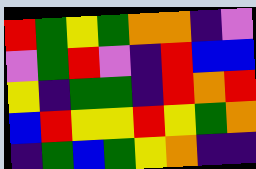[["red", "green", "yellow", "green", "orange", "orange", "indigo", "violet"], ["violet", "green", "red", "violet", "indigo", "red", "blue", "blue"], ["yellow", "indigo", "green", "green", "indigo", "red", "orange", "red"], ["blue", "red", "yellow", "yellow", "red", "yellow", "green", "orange"], ["indigo", "green", "blue", "green", "yellow", "orange", "indigo", "indigo"]]